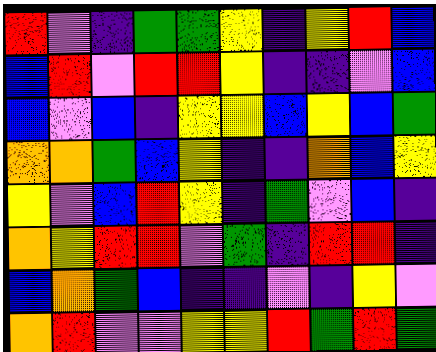[["red", "violet", "indigo", "green", "green", "yellow", "indigo", "yellow", "red", "blue"], ["blue", "red", "violet", "red", "red", "yellow", "indigo", "indigo", "violet", "blue"], ["blue", "violet", "blue", "indigo", "yellow", "yellow", "blue", "yellow", "blue", "green"], ["orange", "orange", "green", "blue", "yellow", "indigo", "indigo", "orange", "blue", "yellow"], ["yellow", "violet", "blue", "red", "yellow", "indigo", "green", "violet", "blue", "indigo"], ["orange", "yellow", "red", "red", "violet", "green", "indigo", "red", "red", "indigo"], ["blue", "orange", "green", "blue", "indigo", "indigo", "violet", "indigo", "yellow", "violet"], ["orange", "red", "violet", "violet", "yellow", "yellow", "red", "green", "red", "green"]]